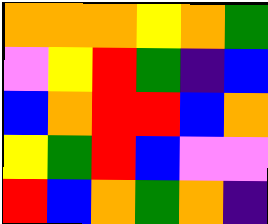[["orange", "orange", "orange", "yellow", "orange", "green"], ["violet", "yellow", "red", "green", "indigo", "blue"], ["blue", "orange", "red", "red", "blue", "orange"], ["yellow", "green", "red", "blue", "violet", "violet"], ["red", "blue", "orange", "green", "orange", "indigo"]]